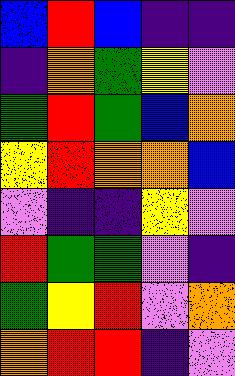[["blue", "red", "blue", "indigo", "indigo"], ["indigo", "orange", "green", "yellow", "violet"], ["green", "red", "green", "blue", "orange"], ["yellow", "red", "orange", "orange", "blue"], ["violet", "indigo", "indigo", "yellow", "violet"], ["red", "green", "green", "violet", "indigo"], ["green", "yellow", "red", "violet", "orange"], ["orange", "red", "red", "indigo", "violet"]]